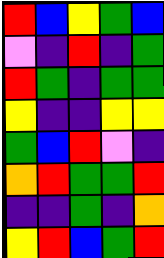[["red", "blue", "yellow", "green", "blue"], ["violet", "indigo", "red", "indigo", "green"], ["red", "green", "indigo", "green", "green"], ["yellow", "indigo", "indigo", "yellow", "yellow"], ["green", "blue", "red", "violet", "indigo"], ["orange", "red", "green", "green", "red"], ["indigo", "indigo", "green", "indigo", "orange"], ["yellow", "red", "blue", "green", "red"]]